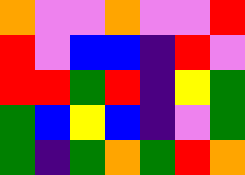[["orange", "violet", "violet", "orange", "violet", "violet", "red"], ["red", "violet", "blue", "blue", "indigo", "red", "violet"], ["red", "red", "green", "red", "indigo", "yellow", "green"], ["green", "blue", "yellow", "blue", "indigo", "violet", "green"], ["green", "indigo", "green", "orange", "green", "red", "orange"]]